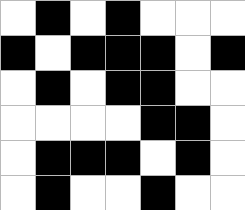[["white", "black", "white", "black", "white", "white", "white"], ["black", "white", "black", "black", "black", "white", "black"], ["white", "black", "white", "black", "black", "white", "white"], ["white", "white", "white", "white", "black", "black", "white"], ["white", "black", "black", "black", "white", "black", "white"], ["white", "black", "white", "white", "black", "white", "white"]]